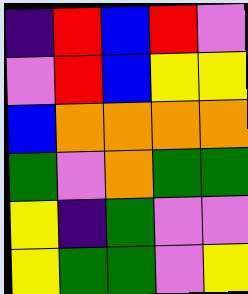[["indigo", "red", "blue", "red", "violet"], ["violet", "red", "blue", "yellow", "yellow"], ["blue", "orange", "orange", "orange", "orange"], ["green", "violet", "orange", "green", "green"], ["yellow", "indigo", "green", "violet", "violet"], ["yellow", "green", "green", "violet", "yellow"]]